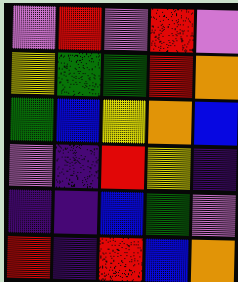[["violet", "red", "violet", "red", "violet"], ["yellow", "green", "green", "red", "orange"], ["green", "blue", "yellow", "orange", "blue"], ["violet", "indigo", "red", "yellow", "indigo"], ["indigo", "indigo", "blue", "green", "violet"], ["red", "indigo", "red", "blue", "orange"]]